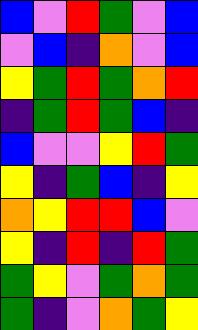[["blue", "violet", "red", "green", "violet", "blue"], ["violet", "blue", "indigo", "orange", "violet", "blue"], ["yellow", "green", "red", "green", "orange", "red"], ["indigo", "green", "red", "green", "blue", "indigo"], ["blue", "violet", "violet", "yellow", "red", "green"], ["yellow", "indigo", "green", "blue", "indigo", "yellow"], ["orange", "yellow", "red", "red", "blue", "violet"], ["yellow", "indigo", "red", "indigo", "red", "green"], ["green", "yellow", "violet", "green", "orange", "green"], ["green", "indigo", "violet", "orange", "green", "yellow"]]